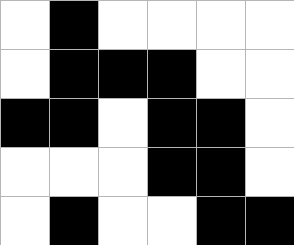[["white", "black", "white", "white", "white", "white"], ["white", "black", "black", "black", "white", "white"], ["black", "black", "white", "black", "black", "white"], ["white", "white", "white", "black", "black", "white"], ["white", "black", "white", "white", "black", "black"]]